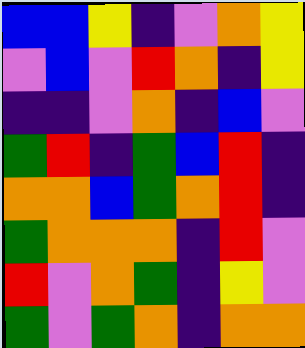[["blue", "blue", "yellow", "indigo", "violet", "orange", "yellow"], ["violet", "blue", "violet", "red", "orange", "indigo", "yellow"], ["indigo", "indigo", "violet", "orange", "indigo", "blue", "violet"], ["green", "red", "indigo", "green", "blue", "red", "indigo"], ["orange", "orange", "blue", "green", "orange", "red", "indigo"], ["green", "orange", "orange", "orange", "indigo", "red", "violet"], ["red", "violet", "orange", "green", "indigo", "yellow", "violet"], ["green", "violet", "green", "orange", "indigo", "orange", "orange"]]